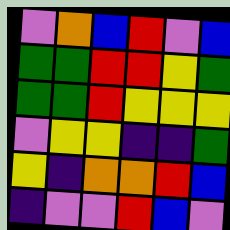[["violet", "orange", "blue", "red", "violet", "blue"], ["green", "green", "red", "red", "yellow", "green"], ["green", "green", "red", "yellow", "yellow", "yellow"], ["violet", "yellow", "yellow", "indigo", "indigo", "green"], ["yellow", "indigo", "orange", "orange", "red", "blue"], ["indigo", "violet", "violet", "red", "blue", "violet"]]